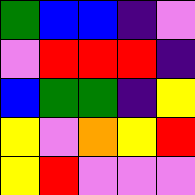[["green", "blue", "blue", "indigo", "violet"], ["violet", "red", "red", "red", "indigo"], ["blue", "green", "green", "indigo", "yellow"], ["yellow", "violet", "orange", "yellow", "red"], ["yellow", "red", "violet", "violet", "violet"]]